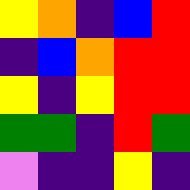[["yellow", "orange", "indigo", "blue", "red"], ["indigo", "blue", "orange", "red", "red"], ["yellow", "indigo", "yellow", "red", "red"], ["green", "green", "indigo", "red", "green"], ["violet", "indigo", "indigo", "yellow", "indigo"]]